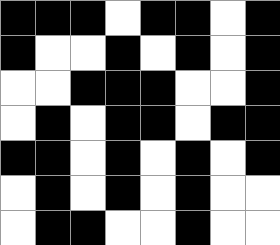[["black", "black", "black", "white", "black", "black", "white", "black"], ["black", "white", "white", "black", "white", "black", "white", "black"], ["white", "white", "black", "black", "black", "white", "white", "black"], ["white", "black", "white", "black", "black", "white", "black", "black"], ["black", "black", "white", "black", "white", "black", "white", "black"], ["white", "black", "white", "black", "white", "black", "white", "white"], ["white", "black", "black", "white", "white", "black", "white", "white"]]